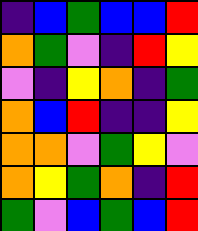[["indigo", "blue", "green", "blue", "blue", "red"], ["orange", "green", "violet", "indigo", "red", "yellow"], ["violet", "indigo", "yellow", "orange", "indigo", "green"], ["orange", "blue", "red", "indigo", "indigo", "yellow"], ["orange", "orange", "violet", "green", "yellow", "violet"], ["orange", "yellow", "green", "orange", "indigo", "red"], ["green", "violet", "blue", "green", "blue", "red"]]